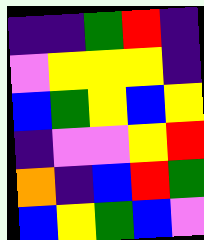[["indigo", "indigo", "green", "red", "indigo"], ["violet", "yellow", "yellow", "yellow", "indigo"], ["blue", "green", "yellow", "blue", "yellow"], ["indigo", "violet", "violet", "yellow", "red"], ["orange", "indigo", "blue", "red", "green"], ["blue", "yellow", "green", "blue", "violet"]]